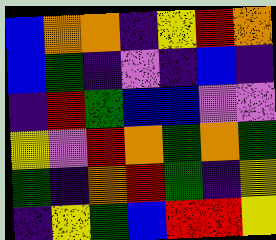[["blue", "orange", "orange", "indigo", "yellow", "red", "orange"], ["blue", "green", "indigo", "violet", "indigo", "blue", "indigo"], ["indigo", "red", "green", "blue", "blue", "violet", "violet"], ["yellow", "violet", "red", "orange", "green", "orange", "green"], ["green", "indigo", "orange", "red", "green", "indigo", "yellow"], ["indigo", "yellow", "green", "blue", "red", "red", "yellow"]]